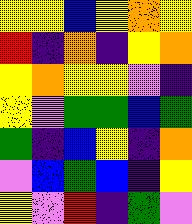[["yellow", "yellow", "blue", "yellow", "orange", "yellow"], ["red", "indigo", "orange", "indigo", "yellow", "orange"], ["yellow", "orange", "yellow", "yellow", "violet", "indigo"], ["yellow", "violet", "green", "green", "blue", "green"], ["green", "indigo", "blue", "yellow", "indigo", "orange"], ["violet", "blue", "green", "blue", "indigo", "yellow"], ["yellow", "violet", "red", "indigo", "green", "violet"]]